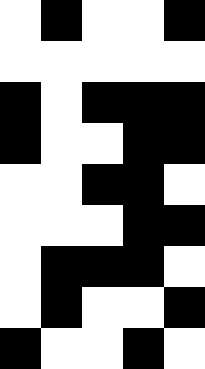[["white", "black", "white", "white", "black"], ["white", "white", "white", "white", "white"], ["black", "white", "black", "black", "black"], ["black", "white", "white", "black", "black"], ["white", "white", "black", "black", "white"], ["white", "white", "white", "black", "black"], ["white", "black", "black", "black", "white"], ["white", "black", "white", "white", "black"], ["black", "white", "white", "black", "white"]]